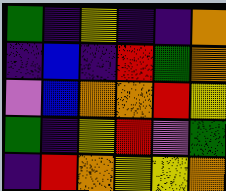[["green", "indigo", "yellow", "indigo", "indigo", "orange"], ["indigo", "blue", "indigo", "red", "green", "orange"], ["violet", "blue", "orange", "orange", "red", "yellow"], ["green", "indigo", "yellow", "red", "violet", "green"], ["indigo", "red", "orange", "yellow", "yellow", "orange"]]